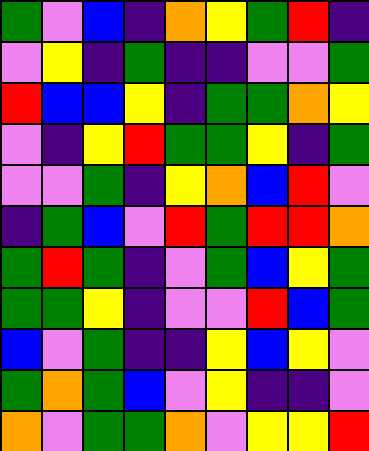[["green", "violet", "blue", "indigo", "orange", "yellow", "green", "red", "indigo"], ["violet", "yellow", "indigo", "green", "indigo", "indigo", "violet", "violet", "green"], ["red", "blue", "blue", "yellow", "indigo", "green", "green", "orange", "yellow"], ["violet", "indigo", "yellow", "red", "green", "green", "yellow", "indigo", "green"], ["violet", "violet", "green", "indigo", "yellow", "orange", "blue", "red", "violet"], ["indigo", "green", "blue", "violet", "red", "green", "red", "red", "orange"], ["green", "red", "green", "indigo", "violet", "green", "blue", "yellow", "green"], ["green", "green", "yellow", "indigo", "violet", "violet", "red", "blue", "green"], ["blue", "violet", "green", "indigo", "indigo", "yellow", "blue", "yellow", "violet"], ["green", "orange", "green", "blue", "violet", "yellow", "indigo", "indigo", "violet"], ["orange", "violet", "green", "green", "orange", "violet", "yellow", "yellow", "red"]]